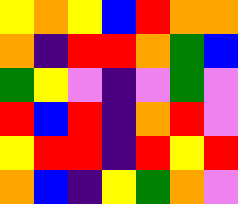[["yellow", "orange", "yellow", "blue", "red", "orange", "orange"], ["orange", "indigo", "red", "red", "orange", "green", "blue"], ["green", "yellow", "violet", "indigo", "violet", "green", "violet"], ["red", "blue", "red", "indigo", "orange", "red", "violet"], ["yellow", "red", "red", "indigo", "red", "yellow", "red"], ["orange", "blue", "indigo", "yellow", "green", "orange", "violet"]]